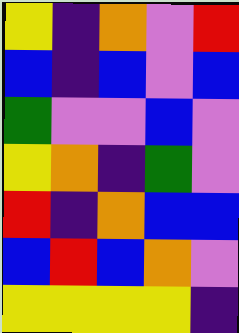[["yellow", "indigo", "orange", "violet", "red"], ["blue", "indigo", "blue", "violet", "blue"], ["green", "violet", "violet", "blue", "violet"], ["yellow", "orange", "indigo", "green", "violet"], ["red", "indigo", "orange", "blue", "blue"], ["blue", "red", "blue", "orange", "violet"], ["yellow", "yellow", "yellow", "yellow", "indigo"]]